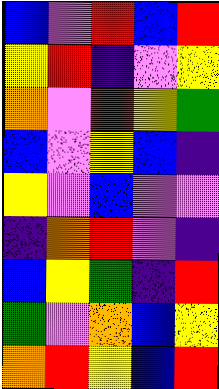[["blue", "violet", "red", "blue", "red"], ["yellow", "red", "indigo", "violet", "yellow"], ["orange", "violet", "red", "yellow", "green"], ["blue", "violet", "yellow", "blue", "indigo"], ["yellow", "violet", "blue", "violet", "violet"], ["indigo", "orange", "red", "violet", "indigo"], ["blue", "yellow", "green", "indigo", "red"], ["green", "violet", "orange", "blue", "yellow"], ["orange", "red", "yellow", "blue", "red"]]